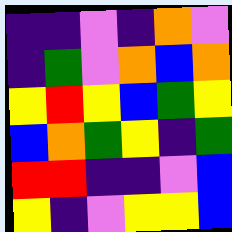[["indigo", "indigo", "violet", "indigo", "orange", "violet"], ["indigo", "green", "violet", "orange", "blue", "orange"], ["yellow", "red", "yellow", "blue", "green", "yellow"], ["blue", "orange", "green", "yellow", "indigo", "green"], ["red", "red", "indigo", "indigo", "violet", "blue"], ["yellow", "indigo", "violet", "yellow", "yellow", "blue"]]